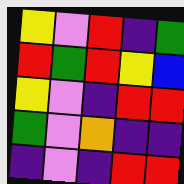[["yellow", "violet", "red", "indigo", "green"], ["red", "green", "red", "yellow", "blue"], ["yellow", "violet", "indigo", "red", "red"], ["green", "violet", "orange", "indigo", "indigo"], ["indigo", "violet", "indigo", "red", "red"]]